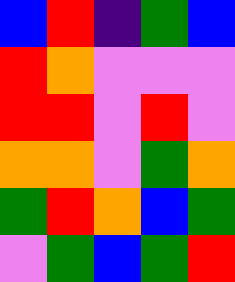[["blue", "red", "indigo", "green", "blue"], ["red", "orange", "violet", "violet", "violet"], ["red", "red", "violet", "red", "violet"], ["orange", "orange", "violet", "green", "orange"], ["green", "red", "orange", "blue", "green"], ["violet", "green", "blue", "green", "red"]]